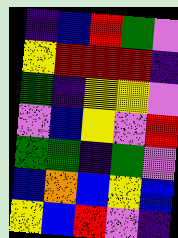[["indigo", "blue", "red", "green", "violet"], ["yellow", "red", "red", "red", "indigo"], ["green", "indigo", "yellow", "yellow", "violet"], ["violet", "blue", "yellow", "violet", "red"], ["green", "green", "indigo", "green", "violet"], ["blue", "orange", "blue", "yellow", "blue"], ["yellow", "blue", "red", "violet", "indigo"]]